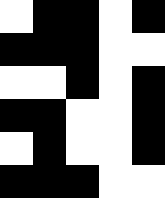[["white", "black", "black", "white", "black"], ["black", "black", "black", "white", "white"], ["white", "white", "black", "white", "black"], ["black", "black", "white", "white", "black"], ["white", "black", "white", "white", "black"], ["black", "black", "black", "white", "white"]]